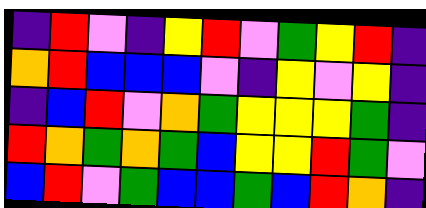[["indigo", "red", "violet", "indigo", "yellow", "red", "violet", "green", "yellow", "red", "indigo"], ["orange", "red", "blue", "blue", "blue", "violet", "indigo", "yellow", "violet", "yellow", "indigo"], ["indigo", "blue", "red", "violet", "orange", "green", "yellow", "yellow", "yellow", "green", "indigo"], ["red", "orange", "green", "orange", "green", "blue", "yellow", "yellow", "red", "green", "violet"], ["blue", "red", "violet", "green", "blue", "blue", "green", "blue", "red", "orange", "indigo"]]